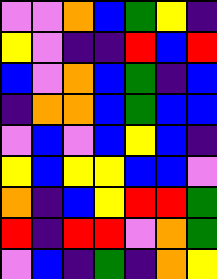[["violet", "violet", "orange", "blue", "green", "yellow", "indigo"], ["yellow", "violet", "indigo", "indigo", "red", "blue", "red"], ["blue", "violet", "orange", "blue", "green", "indigo", "blue"], ["indigo", "orange", "orange", "blue", "green", "blue", "blue"], ["violet", "blue", "violet", "blue", "yellow", "blue", "indigo"], ["yellow", "blue", "yellow", "yellow", "blue", "blue", "violet"], ["orange", "indigo", "blue", "yellow", "red", "red", "green"], ["red", "indigo", "red", "red", "violet", "orange", "green"], ["violet", "blue", "indigo", "green", "indigo", "orange", "yellow"]]